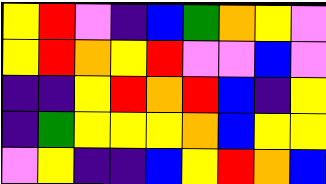[["yellow", "red", "violet", "indigo", "blue", "green", "orange", "yellow", "violet"], ["yellow", "red", "orange", "yellow", "red", "violet", "violet", "blue", "violet"], ["indigo", "indigo", "yellow", "red", "orange", "red", "blue", "indigo", "yellow"], ["indigo", "green", "yellow", "yellow", "yellow", "orange", "blue", "yellow", "yellow"], ["violet", "yellow", "indigo", "indigo", "blue", "yellow", "red", "orange", "blue"]]